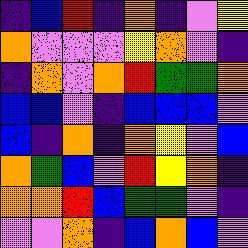[["indigo", "blue", "red", "indigo", "orange", "indigo", "violet", "yellow"], ["orange", "violet", "violet", "violet", "yellow", "orange", "violet", "indigo"], ["indigo", "orange", "violet", "orange", "red", "green", "green", "orange"], ["blue", "blue", "violet", "indigo", "blue", "blue", "blue", "violet"], ["blue", "indigo", "orange", "indigo", "orange", "yellow", "violet", "blue"], ["orange", "green", "blue", "violet", "red", "yellow", "orange", "indigo"], ["orange", "orange", "red", "blue", "green", "green", "violet", "indigo"], ["violet", "violet", "orange", "indigo", "blue", "orange", "blue", "violet"]]